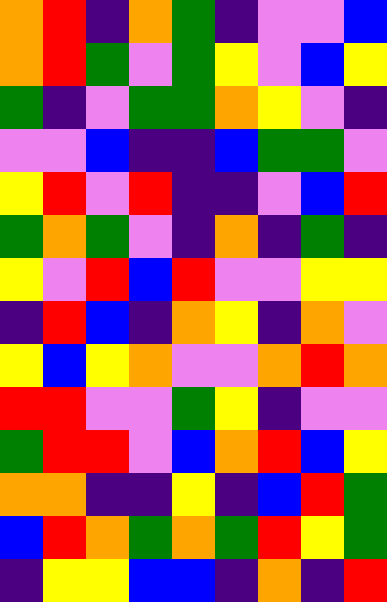[["orange", "red", "indigo", "orange", "green", "indigo", "violet", "violet", "blue"], ["orange", "red", "green", "violet", "green", "yellow", "violet", "blue", "yellow"], ["green", "indigo", "violet", "green", "green", "orange", "yellow", "violet", "indigo"], ["violet", "violet", "blue", "indigo", "indigo", "blue", "green", "green", "violet"], ["yellow", "red", "violet", "red", "indigo", "indigo", "violet", "blue", "red"], ["green", "orange", "green", "violet", "indigo", "orange", "indigo", "green", "indigo"], ["yellow", "violet", "red", "blue", "red", "violet", "violet", "yellow", "yellow"], ["indigo", "red", "blue", "indigo", "orange", "yellow", "indigo", "orange", "violet"], ["yellow", "blue", "yellow", "orange", "violet", "violet", "orange", "red", "orange"], ["red", "red", "violet", "violet", "green", "yellow", "indigo", "violet", "violet"], ["green", "red", "red", "violet", "blue", "orange", "red", "blue", "yellow"], ["orange", "orange", "indigo", "indigo", "yellow", "indigo", "blue", "red", "green"], ["blue", "red", "orange", "green", "orange", "green", "red", "yellow", "green"], ["indigo", "yellow", "yellow", "blue", "blue", "indigo", "orange", "indigo", "red"]]